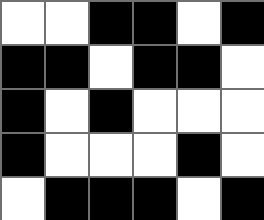[["white", "white", "black", "black", "white", "black"], ["black", "black", "white", "black", "black", "white"], ["black", "white", "black", "white", "white", "white"], ["black", "white", "white", "white", "black", "white"], ["white", "black", "black", "black", "white", "black"]]